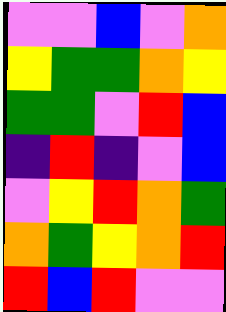[["violet", "violet", "blue", "violet", "orange"], ["yellow", "green", "green", "orange", "yellow"], ["green", "green", "violet", "red", "blue"], ["indigo", "red", "indigo", "violet", "blue"], ["violet", "yellow", "red", "orange", "green"], ["orange", "green", "yellow", "orange", "red"], ["red", "blue", "red", "violet", "violet"]]